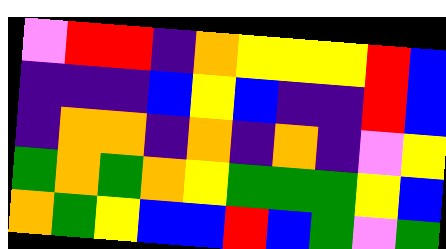[["violet", "red", "red", "indigo", "orange", "yellow", "yellow", "yellow", "red", "blue"], ["indigo", "indigo", "indigo", "blue", "yellow", "blue", "indigo", "indigo", "red", "blue"], ["indigo", "orange", "orange", "indigo", "orange", "indigo", "orange", "indigo", "violet", "yellow"], ["green", "orange", "green", "orange", "yellow", "green", "green", "green", "yellow", "blue"], ["orange", "green", "yellow", "blue", "blue", "red", "blue", "green", "violet", "green"]]